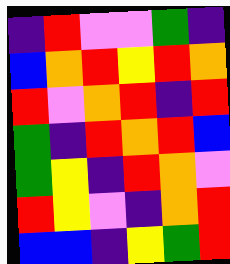[["indigo", "red", "violet", "violet", "green", "indigo"], ["blue", "orange", "red", "yellow", "red", "orange"], ["red", "violet", "orange", "red", "indigo", "red"], ["green", "indigo", "red", "orange", "red", "blue"], ["green", "yellow", "indigo", "red", "orange", "violet"], ["red", "yellow", "violet", "indigo", "orange", "red"], ["blue", "blue", "indigo", "yellow", "green", "red"]]